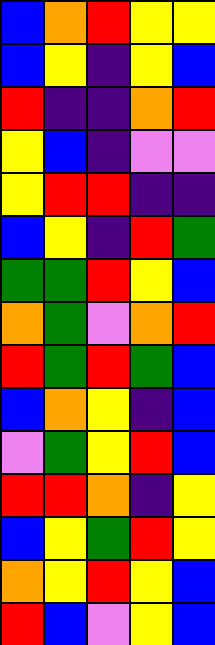[["blue", "orange", "red", "yellow", "yellow"], ["blue", "yellow", "indigo", "yellow", "blue"], ["red", "indigo", "indigo", "orange", "red"], ["yellow", "blue", "indigo", "violet", "violet"], ["yellow", "red", "red", "indigo", "indigo"], ["blue", "yellow", "indigo", "red", "green"], ["green", "green", "red", "yellow", "blue"], ["orange", "green", "violet", "orange", "red"], ["red", "green", "red", "green", "blue"], ["blue", "orange", "yellow", "indigo", "blue"], ["violet", "green", "yellow", "red", "blue"], ["red", "red", "orange", "indigo", "yellow"], ["blue", "yellow", "green", "red", "yellow"], ["orange", "yellow", "red", "yellow", "blue"], ["red", "blue", "violet", "yellow", "blue"]]